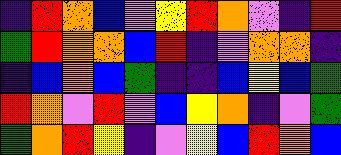[["indigo", "red", "orange", "blue", "violet", "yellow", "red", "orange", "violet", "indigo", "red"], ["green", "red", "orange", "orange", "blue", "red", "indigo", "violet", "orange", "orange", "indigo"], ["indigo", "blue", "orange", "blue", "green", "indigo", "indigo", "blue", "yellow", "blue", "green"], ["red", "orange", "violet", "red", "violet", "blue", "yellow", "orange", "indigo", "violet", "green"], ["green", "orange", "red", "yellow", "indigo", "violet", "yellow", "blue", "red", "orange", "blue"]]